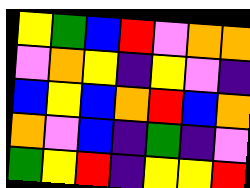[["yellow", "green", "blue", "red", "violet", "orange", "orange"], ["violet", "orange", "yellow", "indigo", "yellow", "violet", "indigo"], ["blue", "yellow", "blue", "orange", "red", "blue", "orange"], ["orange", "violet", "blue", "indigo", "green", "indigo", "violet"], ["green", "yellow", "red", "indigo", "yellow", "yellow", "red"]]